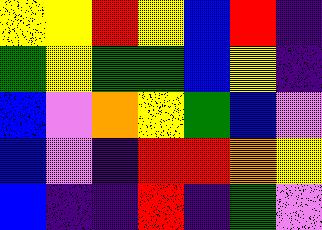[["yellow", "yellow", "red", "yellow", "blue", "red", "indigo"], ["green", "yellow", "green", "green", "blue", "yellow", "indigo"], ["blue", "violet", "orange", "yellow", "green", "blue", "violet"], ["blue", "violet", "indigo", "red", "red", "orange", "yellow"], ["blue", "indigo", "indigo", "red", "indigo", "green", "violet"]]